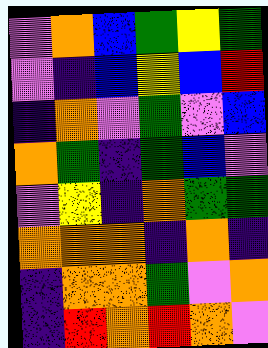[["violet", "orange", "blue", "green", "yellow", "green"], ["violet", "indigo", "blue", "yellow", "blue", "red"], ["indigo", "orange", "violet", "green", "violet", "blue"], ["orange", "green", "indigo", "green", "blue", "violet"], ["violet", "yellow", "indigo", "orange", "green", "green"], ["orange", "orange", "orange", "indigo", "orange", "indigo"], ["indigo", "orange", "orange", "green", "violet", "orange"], ["indigo", "red", "orange", "red", "orange", "violet"]]